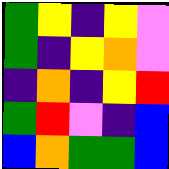[["green", "yellow", "indigo", "yellow", "violet"], ["green", "indigo", "yellow", "orange", "violet"], ["indigo", "orange", "indigo", "yellow", "red"], ["green", "red", "violet", "indigo", "blue"], ["blue", "orange", "green", "green", "blue"]]